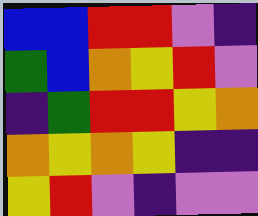[["blue", "blue", "red", "red", "violet", "indigo"], ["green", "blue", "orange", "yellow", "red", "violet"], ["indigo", "green", "red", "red", "yellow", "orange"], ["orange", "yellow", "orange", "yellow", "indigo", "indigo"], ["yellow", "red", "violet", "indigo", "violet", "violet"]]